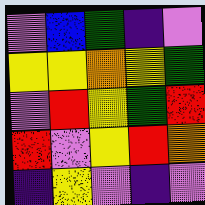[["violet", "blue", "green", "indigo", "violet"], ["yellow", "yellow", "orange", "yellow", "green"], ["violet", "red", "yellow", "green", "red"], ["red", "violet", "yellow", "red", "orange"], ["indigo", "yellow", "violet", "indigo", "violet"]]